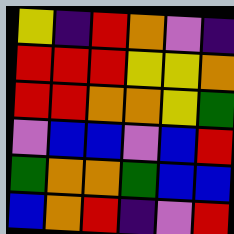[["yellow", "indigo", "red", "orange", "violet", "indigo"], ["red", "red", "red", "yellow", "yellow", "orange"], ["red", "red", "orange", "orange", "yellow", "green"], ["violet", "blue", "blue", "violet", "blue", "red"], ["green", "orange", "orange", "green", "blue", "blue"], ["blue", "orange", "red", "indigo", "violet", "red"]]